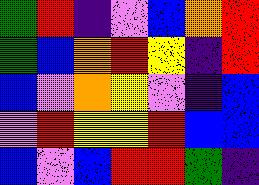[["green", "red", "indigo", "violet", "blue", "orange", "red"], ["green", "blue", "orange", "red", "yellow", "indigo", "red"], ["blue", "violet", "orange", "yellow", "violet", "indigo", "blue"], ["violet", "red", "yellow", "yellow", "red", "blue", "blue"], ["blue", "violet", "blue", "red", "red", "green", "indigo"]]